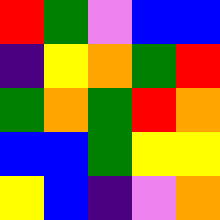[["red", "green", "violet", "blue", "blue"], ["indigo", "yellow", "orange", "green", "red"], ["green", "orange", "green", "red", "orange"], ["blue", "blue", "green", "yellow", "yellow"], ["yellow", "blue", "indigo", "violet", "orange"]]